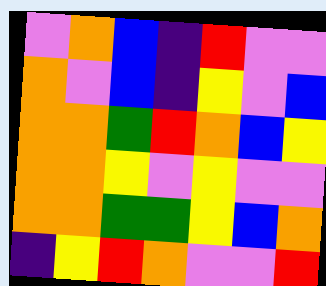[["violet", "orange", "blue", "indigo", "red", "violet", "violet"], ["orange", "violet", "blue", "indigo", "yellow", "violet", "blue"], ["orange", "orange", "green", "red", "orange", "blue", "yellow"], ["orange", "orange", "yellow", "violet", "yellow", "violet", "violet"], ["orange", "orange", "green", "green", "yellow", "blue", "orange"], ["indigo", "yellow", "red", "orange", "violet", "violet", "red"]]